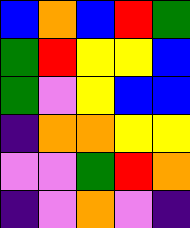[["blue", "orange", "blue", "red", "green"], ["green", "red", "yellow", "yellow", "blue"], ["green", "violet", "yellow", "blue", "blue"], ["indigo", "orange", "orange", "yellow", "yellow"], ["violet", "violet", "green", "red", "orange"], ["indigo", "violet", "orange", "violet", "indigo"]]